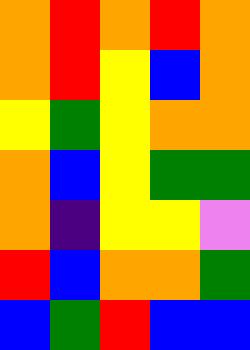[["orange", "red", "orange", "red", "orange"], ["orange", "red", "yellow", "blue", "orange"], ["yellow", "green", "yellow", "orange", "orange"], ["orange", "blue", "yellow", "green", "green"], ["orange", "indigo", "yellow", "yellow", "violet"], ["red", "blue", "orange", "orange", "green"], ["blue", "green", "red", "blue", "blue"]]